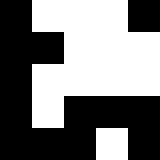[["black", "white", "white", "white", "black"], ["black", "black", "white", "white", "white"], ["black", "white", "white", "white", "white"], ["black", "white", "black", "black", "black"], ["black", "black", "black", "white", "black"]]